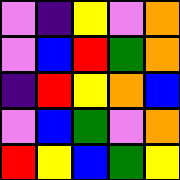[["violet", "indigo", "yellow", "violet", "orange"], ["violet", "blue", "red", "green", "orange"], ["indigo", "red", "yellow", "orange", "blue"], ["violet", "blue", "green", "violet", "orange"], ["red", "yellow", "blue", "green", "yellow"]]